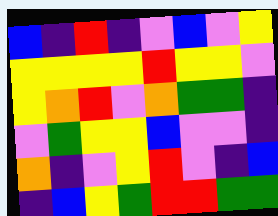[["blue", "indigo", "red", "indigo", "violet", "blue", "violet", "yellow"], ["yellow", "yellow", "yellow", "yellow", "red", "yellow", "yellow", "violet"], ["yellow", "orange", "red", "violet", "orange", "green", "green", "indigo"], ["violet", "green", "yellow", "yellow", "blue", "violet", "violet", "indigo"], ["orange", "indigo", "violet", "yellow", "red", "violet", "indigo", "blue"], ["indigo", "blue", "yellow", "green", "red", "red", "green", "green"]]